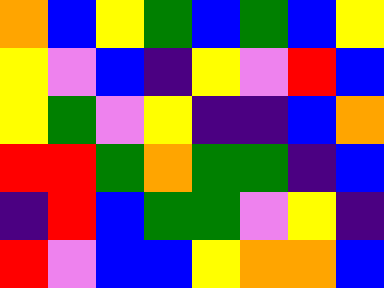[["orange", "blue", "yellow", "green", "blue", "green", "blue", "yellow"], ["yellow", "violet", "blue", "indigo", "yellow", "violet", "red", "blue"], ["yellow", "green", "violet", "yellow", "indigo", "indigo", "blue", "orange"], ["red", "red", "green", "orange", "green", "green", "indigo", "blue"], ["indigo", "red", "blue", "green", "green", "violet", "yellow", "indigo"], ["red", "violet", "blue", "blue", "yellow", "orange", "orange", "blue"]]